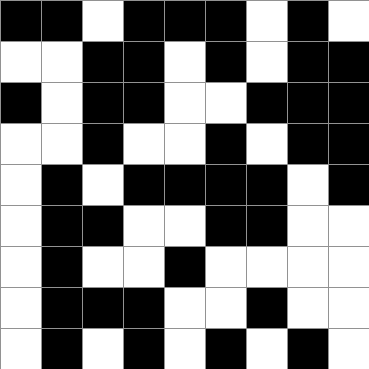[["black", "black", "white", "black", "black", "black", "white", "black", "white"], ["white", "white", "black", "black", "white", "black", "white", "black", "black"], ["black", "white", "black", "black", "white", "white", "black", "black", "black"], ["white", "white", "black", "white", "white", "black", "white", "black", "black"], ["white", "black", "white", "black", "black", "black", "black", "white", "black"], ["white", "black", "black", "white", "white", "black", "black", "white", "white"], ["white", "black", "white", "white", "black", "white", "white", "white", "white"], ["white", "black", "black", "black", "white", "white", "black", "white", "white"], ["white", "black", "white", "black", "white", "black", "white", "black", "white"]]